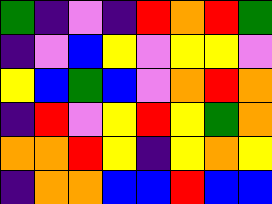[["green", "indigo", "violet", "indigo", "red", "orange", "red", "green"], ["indigo", "violet", "blue", "yellow", "violet", "yellow", "yellow", "violet"], ["yellow", "blue", "green", "blue", "violet", "orange", "red", "orange"], ["indigo", "red", "violet", "yellow", "red", "yellow", "green", "orange"], ["orange", "orange", "red", "yellow", "indigo", "yellow", "orange", "yellow"], ["indigo", "orange", "orange", "blue", "blue", "red", "blue", "blue"]]